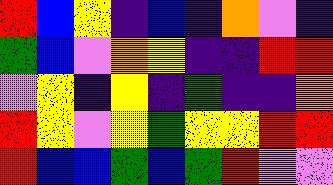[["red", "blue", "yellow", "indigo", "blue", "indigo", "orange", "violet", "indigo"], ["green", "blue", "violet", "orange", "yellow", "indigo", "indigo", "red", "red"], ["violet", "yellow", "indigo", "yellow", "indigo", "green", "indigo", "indigo", "orange"], ["red", "yellow", "violet", "yellow", "green", "yellow", "yellow", "red", "red"], ["red", "blue", "blue", "green", "blue", "green", "red", "violet", "violet"]]